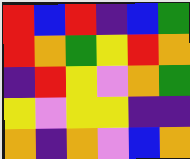[["red", "blue", "red", "indigo", "blue", "green"], ["red", "orange", "green", "yellow", "red", "orange"], ["indigo", "red", "yellow", "violet", "orange", "green"], ["yellow", "violet", "yellow", "yellow", "indigo", "indigo"], ["orange", "indigo", "orange", "violet", "blue", "orange"]]